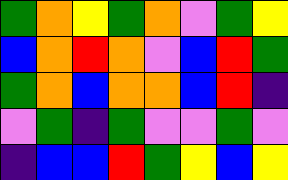[["green", "orange", "yellow", "green", "orange", "violet", "green", "yellow"], ["blue", "orange", "red", "orange", "violet", "blue", "red", "green"], ["green", "orange", "blue", "orange", "orange", "blue", "red", "indigo"], ["violet", "green", "indigo", "green", "violet", "violet", "green", "violet"], ["indigo", "blue", "blue", "red", "green", "yellow", "blue", "yellow"]]